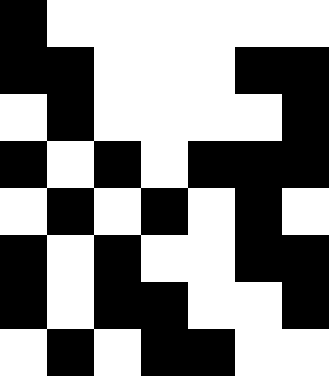[["black", "white", "white", "white", "white", "white", "white"], ["black", "black", "white", "white", "white", "black", "black"], ["white", "black", "white", "white", "white", "white", "black"], ["black", "white", "black", "white", "black", "black", "black"], ["white", "black", "white", "black", "white", "black", "white"], ["black", "white", "black", "white", "white", "black", "black"], ["black", "white", "black", "black", "white", "white", "black"], ["white", "black", "white", "black", "black", "white", "white"]]